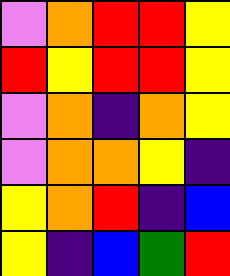[["violet", "orange", "red", "red", "yellow"], ["red", "yellow", "red", "red", "yellow"], ["violet", "orange", "indigo", "orange", "yellow"], ["violet", "orange", "orange", "yellow", "indigo"], ["yellow", "orange", "red", "indigo", "blue"], ["yellow", "indigo", "blue", "green", "red"]]